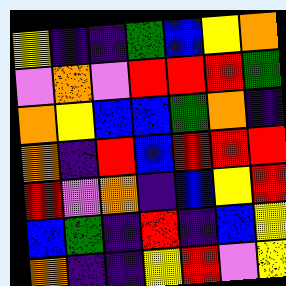[["yellow", "indigo", "indigo", "green", "blue", "yellow", "orange"], ["violet", "orange", "violet", "red", "red", "red", "green"], ["orange", "yellow", "blue", "blue", "green", "orange", "indigo"], ["orange", "indigo", "red", "blue", "red", "red", "red"], ["red", "violet", "orange", "indigo", "blue", "yellow", "red"], ["blue", "green", "indigo", "red", "indigo", "blue", "yellow"], ["orange", "indigo", "indigo", "yellow", "red", "violet", "yellow"]]